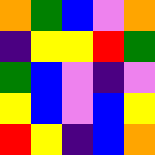[["orange", "green", "blue", "violet", "orange"], ["indigo", "yellow", "yellow", "red", "green"], ["green", "blue", "violet", "indigo", "violet"], ["yellow", "blue", "violet", "blue", "yellow"], ["red", "yellow", "indigo", "blue", "orange"]]